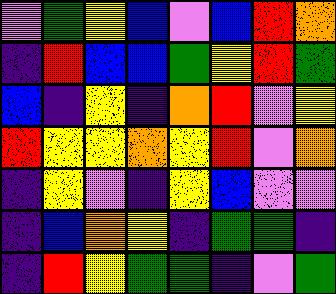[["violet", "green", "yellow", "blue", "violet", "blue", "red", "orange"], ["indigo", "red", "blue", "blue", "green", "yellow", "red", "green"], ["blue", "indigo", "yellow", "indigo", "orange", "red", "violet", "yellow"], ["red", "yellow", "yellow", "orange", "yellow", "red", "violet", "orange"], ["indigo", "yellow", "violet", "indigo", "yellow", "blue", "violet", "violet"], ["indigo", "blue", "orange", "yellow", "indigo", "green", "green", "indigo"], ["indigo", "red", "yellow", "green", "green", "indigo", "violet", "green"]]